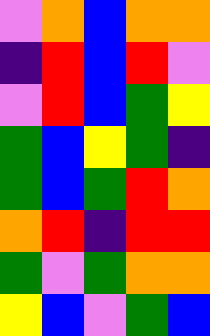[["violet", "orange", "blue", "orange", "orange"], ["indigo", "red", "blue", "red", "violet"], ["violet", "red", "blue", "green", "yellow"], ["green", "blue", "yellow", "green", "indigo"], ["green", "blue", "green", "red", "orange"], ["orange", "red", "indigo", "red", "red"], ["green", "violet", "green", "orange", "orange"], ["yellow", "blue", "violet", "green", "blue"]]